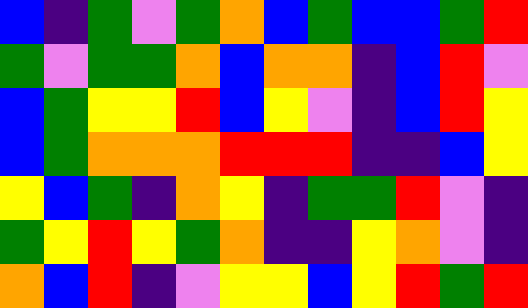[["blue", "indigo", "green", "violet", "green", "orange", "blue", "green", "blue", "blue", "green", "red"], ["green", "violet", "green", "green", "orange", "blue", "orange", "orange", "indigo", "blue", "red", "violet"], ["blue", "green", "yellow", "yellow", "red", "blue", "yellow", "violet", "indigo", "blue", "red", "yellow"], ["blue", "green", "orange", "orange", "orange", "red", "red", "red", "indigo", "indigo", "blue", "yellow"], ["yellow", "blue", "green", "indigo", "orange", "yellow", "indigo", "green", "green", "red", "violet", "indigo"], ["green", "yellow", "red", "yellow", "green", "orange", "indigo", "indigo", "yellow", "orange", "violet", "indigo"], ["orange", "blue", "red", "indigo", "violet", "yellow", "yellow", "blue", "yellow", "red", "green", "red"]]